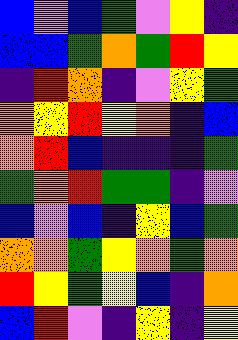[["blue", "violet", "blue", "green", "violet", "yellow", "indigo"], ["blue", "blue", "green", "orange", "green", "red", "yellow"], ["indigo", "red", "orange", "indigo", "violet", "yellow", "green"], ["orange", "yellow", "red", "yellow", "orange", "indigo", "blue"], ["orange", "red", "blue", "indigo", "indigo", "indigo", "green"], ["green", "orange", "red", "green", "green", "indigo", "violet"], ["blue", "violet", "blue", "indigo", "yellow", "blue", "green"], ["orange", "orange", "green", "yellow", "orange", "green", "orange"], ["red", "yellow", "green", "yellow", "blue", "indigo", "orange"], ["blue", "red", "violet", "indigo", "yellow", "indigo", "yellow"]]